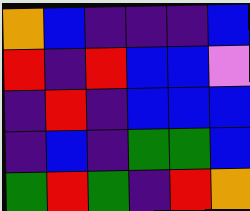[["orange", "blue", "indigo", "indigo", "indigo", "blue"], ["red", "indigo", "red", "blue", "blue", "violet"], ["indigo", "red", "indigo", "blue", "blue", "blue"], ["indigo", "blue", "indigo", "green", "green", "blue"], ["green", "red", "green", "indigo", "red", "orange"]]